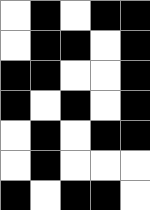[["white", "black", "white", "black", "black"], ["white", "black", "black", "white", "black"], ["black", "black", "white", "white", "black"], ["black", "white", "black", "white", "black"], ["white", "black", "white", "black", "black"], ["white", "black", "white", "white", "white"], ["black", "white", "black", "black", "white"]]